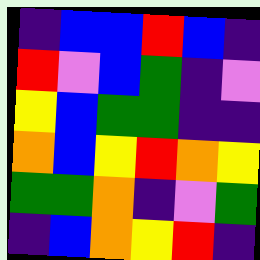[["indigo", "blue", "blue", "red", "blue", "indigo"], ["red", "violet", "blue", "green", "indigo", "violet"], ["yellow", "blue", "green", "green", "indigo", "indigo"], ["orange", "blue", "yellow", "red", "orange", "yellow"], ["green", "green", "orange", "indigo", "violet", "green"], ["indigo", "blue", "orange", "yellow", "red", "indigo"]]